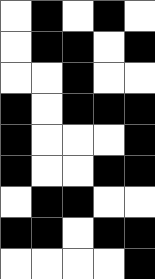[["white", "black", "white", "black", "white"], ["white", "black", "black", "white", "black"], ["white", "white", "black", "white", "white"], ["black", "white", "black", "black", "black"], ["black", "white", "white", "white", "black"], ["black", "white", "white", "black", "black"], ["white", "black", "black", "white", "white"], ["black", "black", "white", "black", "black"], ["white", "white", "white", "white", "black"]]